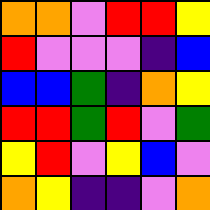[["orange", "orange", "violet", "red", "red", "yellow"], ["red", "violet", "violet", "violet", "indigo", "blue"], ["blue", "blue", "green", "indigo", "orange", "yellow"], ["red", "red", "green", "red", "violet", "green"], ["yellow", "red", "violet", "yellow", "blue", "violet"], ["orange", "yellow", "indigo", "indigo", "violet", "orange"]]